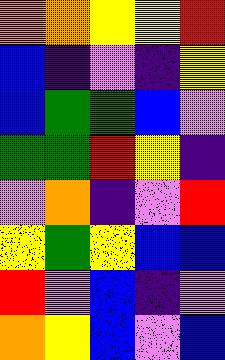[["orange", "orange", "yellow", "yellow", "red"], ["blue", "indigo", "violet", "indigo", "yellow"], ["blue", "green", "green", "blue", "violet"], ["green", "green", "red", "yellow", "indigo"], ["violet", "orange", "indigo", "violet", "red"], ["yellow", "green", "yellow", "blue", "blue"], ["red", "violet", "blue", "indigo", "violet"], ["orange", "yellow", "blue", "violet", "blue"]]